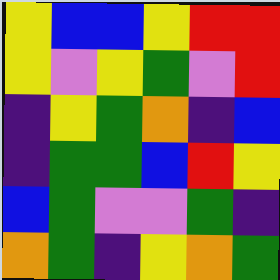[["yellow", "blue", "blue", "yellow", "red", "red"], ["yellow", "violet", "yellow", "green", "violet", "red"], ["indigo", "yellow", "green", "orange", "indigo", "blue"], ["indigo", "green", "green", "blue", "red", "yellow"], ["blue", "green", "violet", "violet", "green", "indigo"], ["orange", "green", "indigo", "yellow", "orange", "green"]]